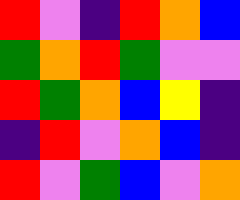[["red", "violet", "indigo", "red", "orange", "blue"], ["green", "orange", "red", "green", "violet", "violet"], ["red", "green", "orange", "blue", "yellow", "indigo"], ["indigo", "red", "violet", "orange", "blue", "indigo"], ["red", "violet", "green", "blue", "violet", "orange"]]